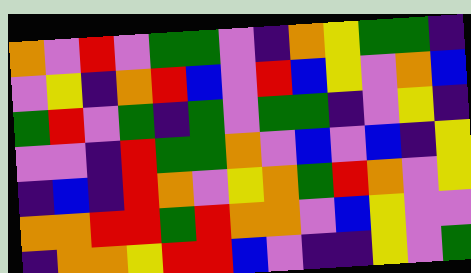[["orange", "violet", "red", "violet", "green", "green", "violet", "indigo", "orange", "yellow", "green", "green", "indigo"], ["violet", "yellow", "indigo", "orange", "red", "blue", "violet", "red", "blue", "yellow", "violet", "orange", "blue"], ["green", "red", "violet", "green", "indigo", "green", "violet", "green", "green", "indigo", "violet", "yellow", "indigo"], ["violet", "violet", "indigo", "red", "green", "green", "orange", "violet", "blue", "violet", "blue", "indigo", "yellow"], ["indigo", "blue", "indigo", "red", "orange", "violet", "yellow", "orange", "green", "red", "orange", "violet", "yellow"], ["orange", "orange", "red", "red", "green", "red", "orange", "orange", "violet", "blue", "yellow", "violet", "violet"], ["indigo", "orange", "orange", "yellow", "red", "red", "blue", "violet", "indigo", "indigo", "yellow", "violet", "green"]]